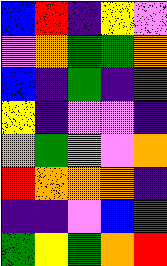[["blue", "red", "indigo", "yellow", "violet"], ["violet", "orange", "green", "green", "orange"], ["blue", "indigo", "green", "indigo", "green"], ["yellow", "indigo", "violet", "violet", "indigo"], ["orange", "green", "violet", "violet", "orange"], ["red", "orange", "orange", "orange", "indigo"], ["indigo", "indigo", "violet", "blue", "green"], ["green", "yellow", "green", "orange", "red"]]